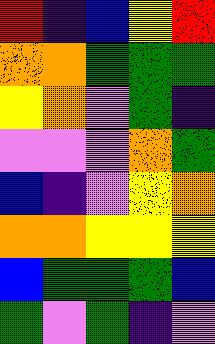[["red", "indigo", "blue", "yellow", "red"], ["orange", "orange", "green", "green", "green"], ["yellow", "orange", "violet", "green", "indigo"], ["violet", "violet", "violet", "orange", "green"], ["blue", "indigo", "violet", "yellow", "orange"], ["orange", "orange", "yellow", "yellow", "yellow"], ["blue", "green", "green", "green", "blue"], ["green", "violet", "green", "indigo", "violet"]]